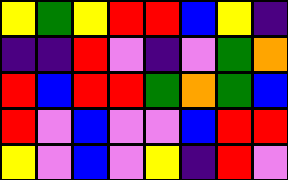[["yellow", "green", "yellow", "red", "red", "blue", "yellow", "indigo"], ["indigo", "indigo", "red", "violet", "indigo", "violet", "green", "orange"], ["red", "blue", "red", "red", "green", "orange", "green", "blue"], ["red", "violet", "blue", "violet", "violet", "blue", "red", "red"], ["yellow", "violet", "blue", "violet", "yellow", "indigo", "red", "violet"]]